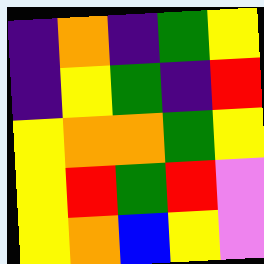[["indigo", "orange", "indigo", "green", "yellow"], ["indigo", "yellow", "green", "indigo", "red"], ["yellow", "orange", "orange", "green", "yellow"], ["yellow", "red", "green", "red", "violet"], ["yellow", "orange", "blue", "yellow", "violet"]]